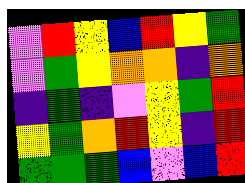[["violet", "red", "yellow", "blue", "red", "yellow", "green"], ["violet", "green", "yellow", "orange", "orange", "indigo", "orange"], ["indigo", "green", "indigo", "violet", "yellow", "green", "red"], ["yellow", "green", "orange", "red", "yellow", "indigo", "red"], ["green", "green", "green", "blue", "violet", "blue", "red"]]